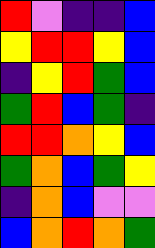[["red", "violet", "indigo", "indigo", "blue"], ["yellow", "red", "red", "yellow", "blue"], ["indigo", "yellow", "red", "green", "blue"], ["green", "red", "blue", "green", "indigo"], ["red", "red", "orange", "yellow", "blue"], ["green", "orange", "blue", "green", "yellow"], ["indigo", "orange", "blue", "violet", "violet"], ["blue", "orange", "red", "orange", "green"]]